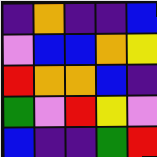[["indigo", "orange", "indigo", "indigo", "blue"], ["violet", "blue", "blue", "orange", "yellow"], ["red", "orange", "orange", "blue", "indigo"], ["green", "violet", "red", "yellow", "violet"], ["blue", "indigo", "indigo", "green", "red"]]